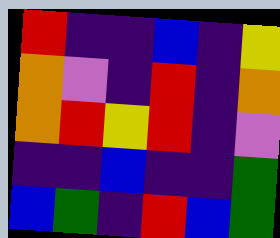[["red", "indigo", "indigo", "blue", "indigo", "yellow"], ["orange", "violet", "indigo", "red", "indigo", "orange"], ["orange", "red", "yellow", "red", "indigo", "violet"], ["indigo", "indigo", "blue", "indigo", "indigo", "green"], ["blue", "green", "indigo", "red", "blue", "green"]]